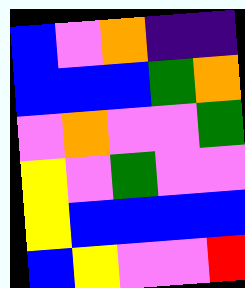[["blue", "violet", "orange", "indigo", "indigo"], ["blue", "blue", "blue", "green", "orange"], ["violet", "orange", "violet", "violet", "green"], ["yellow", "violet", "green", "violet", "violet"], ["yellow", "blue", "blue", "blue", "blue"], ["blue", "yellow", "violet", "violet", "red"]]